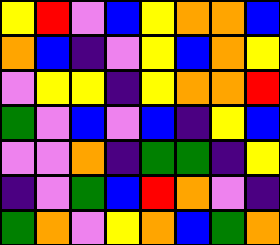[["yellow", "red", "violet", "blue", "yellow", "orange", "orange", "blue"], ["orange", "blue", "indigo", "violet", "yellow", "blue", "orange", "yellow"], ["violet", "yellow", "yellow", "indigo", "yellow", "orange", "orange", "red"], ["green", "violet", "blue", "violet", "blue", "indigo", "yellow", "blue"], ["violet", "violet", "orange", "indigo", "green", "green", "indigo", "yellow"], ["indigo", "violet", "green", "blue", "red", "orange", "violet", "indigo"], ["green", "orange", "violet", "yellow", "orange", "blue", "green", "orange"]]